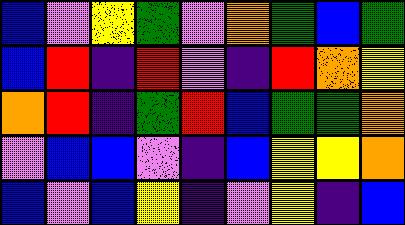[["blue", "violet", "yellow", "green", "violet", "orange", "green", "blue", "green"], ["blue", "red", "indigo", "red", "violet", "indigo", "red", "orange", "yellow"], ["orange", "red", "indigo", "green", "red", "blue", "green", "green", "orange"], ["violet", "blue", "blue", "violet", "indigo", "blue", "yellow", "yellow", "orange"], ["blue", "violet", "blue", "yellow", "indigo", "violet", "yellow", "indigo", "blue"]]